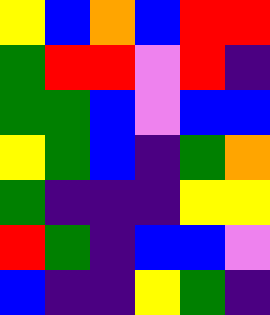[["yellow", "blue", "orange", "blue", "red", "red"], ["green", "red", "red", "violet", "red", "indigo"], ["green", "green", "blue", "violet", "blue", "blue"], ["yellow", "green", "blue", "indigo", "green", "orange"], ["green", "indigo", "indigo", "indigo", "yellow", "yellow"], ["red", "green", "indigo", "blue", "blue", "violet"], ["blue", "indigo", "indigo", "yellow", "green", "indigo"]]